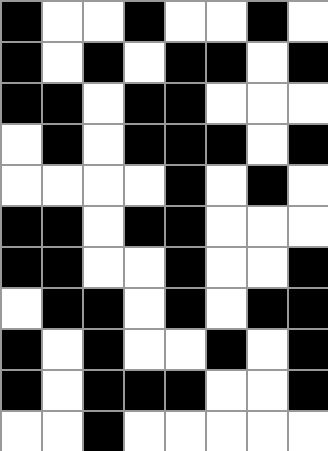[["black", "white", "white", "black", "white", "white", "black", "white"], ["black", "white", "black", "white", "black", "black", "white", "black"], ["black", "black", "white", "black", "black", "white", "white", "white"], ["white", "black", "white", "black", "black", "black", "white", "black"], ["white", "white", "white", "white", "black", "white", "black", "white"], ["black", "black", "white", "black", "black", "white", "white", "white"], ["black", "black", "white", "white", "black", "white", "white", "black"], ["white", "black", "black", "white", "black", "white", "black", "black"], ["black", "white", "black", "white", "white", "black", "white", "black"], ["black", "white", "black", "black", "black", "white", "white", "black"], ["white", "white", "black", "white", "white", "white", "white", "white"]]